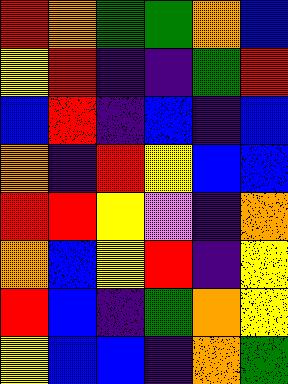[["red", "orange", "green", "green", "orange", "blue"], ["yellow", "red", "indigo", "indigo", "green", "red"], ["blue", "red", "indigo", "blue", "indigo", "blue"], ["orange", "indigo", "red", "yellow", "blue", "blue"], ["red", "red", "yellow", "violet", "indigo", "orange"], ["orange", "blue", "yellow", "red", "indigo", "yellow"], ["red", "blue", "indigo", "green", "orange", "yellow"], ["yellow", "blue", "blue", "indigo", "orange", "green"]]